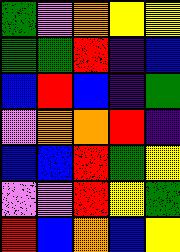[["green", "violet", "orange", "yellow", "yellow"], ["green", "green", "red", "indigo", "blue"], ["blue", "red", "blue", "indigo", "green"], ["violet", "orange", "orange", "red", "indigo"], ["blue", "blue", "red", "green", "yellow"], ["violet", "violet", "red", "yellow", "green"], ["red", "blue", "orange", "blue", "yellow"]]